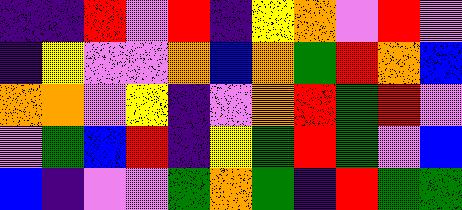[["indigo", "indigo", "red", "violet", "red", "indigo", "yellow", "orange", "violet", "red", "violet"], ["indigo", "yellow", "violet", "violet", "orange", "blue", "orange", "green", "red", "orange", "blue"], ["orange", "orange", "violet", "yellow", "indigo", "violet", "orange", "red", "green", "red", "violet"], ["violet", "green", "blue", "red", "indigo", "yellow", "green", "red", "green", "violet", "blue"], ["blue", "indigo", "violet", "violet", "green", "orange", "green", "indigo", "red", "green", "green"]]